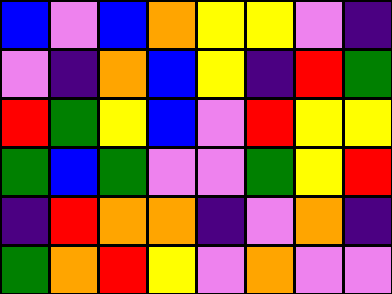[["blue", "violet", "blue", "orange", "yellow", "yellow", "violet", "indigo"], ["violet", "indigo", "orange", "blue", "yellow", "indigo", "red", "green"], ["red", "green", "yellow", "blue", "violet", "red", "yellow", "yellow"], ["green", "blue", "green", "violet", "violet", "green", "yellow", "red"], ["indigo", "red", "orange", "orange", "indigo", "violet", "orange", "indigo"], ["green", "orange", "red", "yellow", "violet", "orange", "violet", "violet"]]